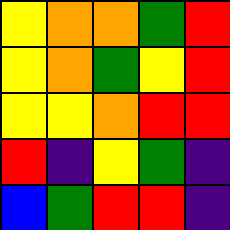[["yellow", "orange", "orange", "green", "red"], ["yellow", "orange", "green", "yellow", "red"], ["yellow", "yellow", "orange", "red", "red"], ["red", "indigo", "yellow", "green", "indigo"], ["blue", "green", "red", "red", "indigo"]]